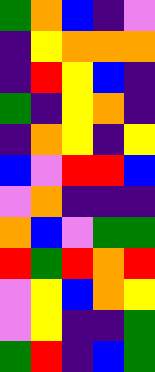[["green", "orange", "blue", "indigo", "violet"], ["indigo", "yellow", "orange", "orange", "orange"], ["indigo", "red", "yellow", "blue", "indigo"], ["green", "indigo", "yellow", "orange", "indigo"], ["indigo", "orange", "yellow", "indigo", "yellow"], ["blue", "violet", "red", "red", "blue"], ["violet", "orange", "indigo", "indigo", "indigo"], ["orange", "blue", "violet", "green", "green"], ["red", "green", "red", "orange", "red"], ["violet", "yellow", "blue", "orange", "yellow"], ["violet", "yellow", "indigo", "indigo", "green"], ["green", "red", "indigo", "blue", "green"]]